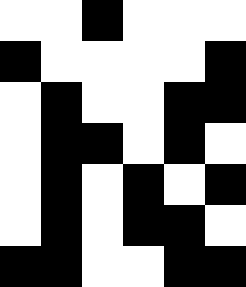[["white", "white", "black", "white", "white", "white"], ["black", "white", "white", "white", "white", "black"], ["white", "black", "white", "white", "black", "black"], ["white", "black", "black", "white", "black", "white"], ["white", "black", "white", "black", "white", "black"], ["white", "black", "white", "black", "black", "white"], ["black", "black", "white", "white", "black", "black"]]